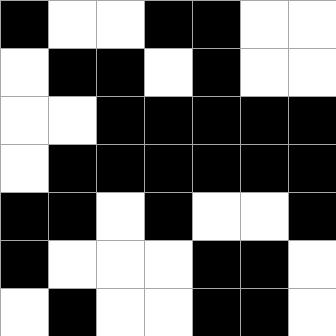[["black", "white", "white", "black", "black", "white", "white"], ["white", "black", "black", "white", "black", "white", "white"], ["white", "white", "black", "black", "black", "black", "black"], ["white", "black", "black", "black", "black", "black", "black"], ["black", "black", "white", "black", "white", "white", "black"], ["black", "white", "white", "white", "black", "black", "white"], ["white", "black", "white", "white", "black", "black", "white"]]